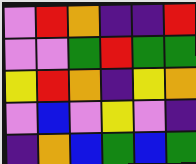[["violet", "red", "orange", "indigo", "indigo", "red"], ["violet", "violet", "green", "red", "green", "green"], ["yellow", "red", "orange", "indigo", "yellow", "orange"], ["violet", "blue", "violet", "yellow", "violet", "indigo"], ["indigo", "orange", "blue", "green", "blue", "green"]]